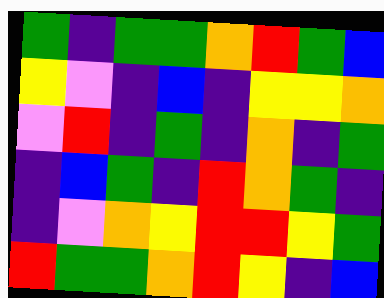[["green", "indigo", "green", "green", "orange", "red", "green", "blue"], ["yellow", "violet", "indigo", "blue", "indigo", "yellow", "yellow", "orange"], ["violet", "red", "indigo", "green", "indigo", "orange", "indigo", "green"], ["indigo", "blue", "green", "indigo", "red", "orange", "green", "indigo"], ["indigo", "violet", "orange", "yellow", "red", "red", "yellow", "green"], ["red", "green", "green", "orange", "red", "yellow", "indigo", "blue"]]